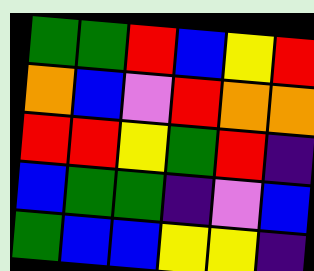[["green", "green", "red", "blue", "yellow", "red"], ["orange", "blue", "violet", "red", "orange", "orange"], ["red", "red", "yellow", "green", "red", "indigo"], ["blue", "green", "green", "indigo", "violet", "blue"], ["green", "blue", "blue", "yellow", "yellow", "indigo"]]